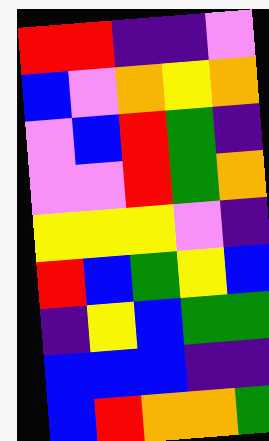[["red", "red", "indigo", "indigo", "violet"], ["blue", "violet", "orange", "yellow", "orange"], ["violet", "blue", "red", "green", "indigo"], ["violet", "violet", "red", "green", "orange"], ["yellow", "yellow", "yellow", "violet", "indigo"], ["red", "blue", "green", "yellow", "blue"], ["indigo", "yellow", "blue", "green", "green"], ["blue", "blue", "blue", "indigo", "indigo"], ["blue", "red", "orange", "orange", "green"]]